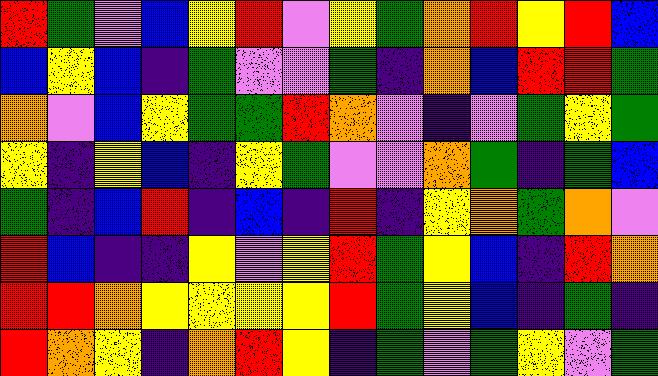[["red", "green", "violet", "blue", "yellow", "red", "violet", "yellow", "green", "orange", "red", "yellow", "red", "blue"], ["blue", "yellow", "blue", "indigo", "green", "violet", "violet", "green", "indigo", "orange", "blue", "red", "red", "green"], ["orange", "violet", "blue", "yellow", "green", "green", "red", "orange", "violet", "indigo", "violet", "green", "yellow", "green"], ["yellow", "indigo", "yellow", "blue", "indigo", "yellow", "green", "violet", "violet", "orange", "green", "indigo", "green", "blue"], ["green", "indigo", "blue", "red", "indigo", "blue", "indigo", "red", "indigo", "yellow", "orange", "green", "orange", "violet"], ["red", "blue", "indigo", "indigo", "yellow", "violet", "yellow", "red", "green", "yellow", "blue", "indigo", "red", "orange"], ["red", "red", "orange", "yellow", "yellow", "yellow", "yellow", "red", "green", "yellow", "blue", "indigo", "green", "indigo"], ["red", "orange", "yellow", "indigo", "orange", "red", "yellow", "indigo", "green", "violet", "green", "yellow", "violet", "green"]]